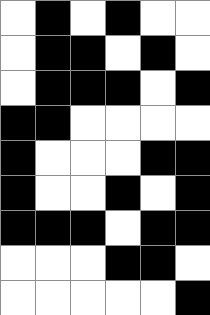[["white", "black", "white", "black", "white", "white"], ["white", "black", "black", "white", "black", "white"], ["white", "black", "black", "black", "white", "black"], ["black", "black", "white", "white", "white", "white"], ["black", "white", "white", "white", "black", "black"], ["black", "white", "white", "black", "white", "black"], ["black", "black", "black", "white", "black", "black"], ["white", "white", "white", "black", "black", "white"], ["white", "white", "white", "white", "white", "black"]]